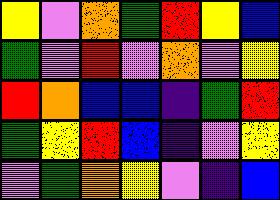[["yellow", "violet", "orange", "green", "red", "yellow", "blue"], ["green", "violet", "red", "violet", "orange", "violet", "yellow"], ["red", "orange", "blue", "blue", "indigo", "green", "red"], ["green", "yellow", "red", "blue", "indigo", "violet", "yellow"], ["violet", "green", "orange", "yellow", "violet", "indigo", "blue"]]